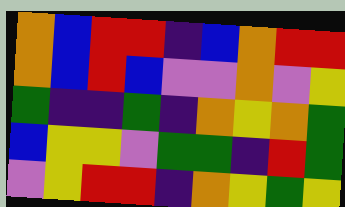[["orange", "blue", "red", "red", "indigo", "blue", "orange", "red", "red"], ["orange", "blue", "red", "blue", "violet", "violet", "orange", "violet", "yellow"], ["green", "indigo", "indigo", "green", "indigo", "orange", "yellow", "orange", "green"], ["blue", "yellow", "yellow", "violet", "green", "green", "indigo", "red", "green"], ["violet", "yellow", "red", "red", "indigo", "orange", "yellow", "green", "yellow"]]